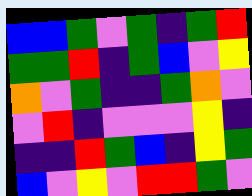[["blue", "blue", "green", "violet", "green", "indigo", "green", "red"], ["green", "green", "red", "indigo", "green", "blue", "violet", "yellow"], ["orange", "violet", "green", "indigo", "indigo", "green", "orange", "violet"], ["violet", "red", "indigo", "violet", "violet", "violet", "yellow", "indigo"], ["indigo", "indigo", "red", "green", "blue", "indigo", "yellow", "green"], ["blue", "violet", "yellow", "violet", "red", "red", "green", "violet"]]